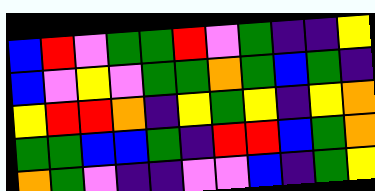[["blue", "red", "violet", "green", "green", "red", "violet", "green", "indigo", "indigo", "yellow"], ["blue", "violet", "yellow", "violet", "green", "green", "orange", "green", "blue", "green", "indigo"], ["yellow", "red", "red", "orange", "indigo", "yellow", "green", "yellow", "indigo", "yellow", "orange"], ["green", "green", "blue", "blue", "green", "indigo", "red", "red", "blue", "green", "orange"], ["orange", "green", "violet", "indigo", "indigo", "violet", "violet", "blue", "indigo", "green", "yellow"]]